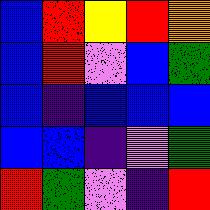[["blue", "red", "yellow", "red", "orange"], ["blue", "red", "violet", "blue", "green"], ["blue", "indigo", "blue", "blue", "blue"], ["blue", "blue", "indigo", "violet", "green"], ["red", "green", "violet", "indigo", "red"]]